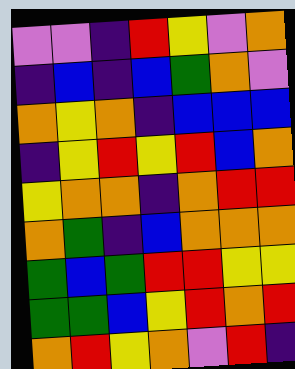[["violet", "violet", "indigo", "red", "yellow", "violet", "orange"], ["indigo", "blue", "indigo", "blue", "green", "orange", "violet"], ["orange", "yellow", "orange", "indigo", "blue", "blue", "blue"], ["indigo", "yellow", "red", "yellow", "red", "blue", "orange"], ["yellow", "orange", "orange", "indigo", "orange", "red", "red"], ["orange", "green", "indigo", "blue", "orange", "orange", "orange"], ["green", "blue", "green", "red", "red", "yellow", "yellow"], ["green", "green", "blue", "yellow", "red", "orange", "red"], ["orange", "red", "yellow", "orange", "violet", "red", "indigo"]]